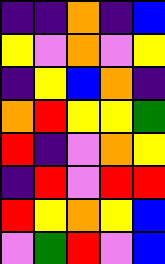[["indigo", "indigo", "orange", "indigo", "blue"], ["yellow", "violet", "orange", "violet", "yellow"], ["indigo", "yellow", "blue", "orange", "indigo"], ["orange", "red", "yellow", "yellow", "green"], ["red", "indigo", "violet", "orange", "yellow"], ["indigo", "red", "violet", "red", "red"], ["red", "yellow", "orange", "yellow", "blue"], ["violet", "green", "red", "violet", "blue"]]